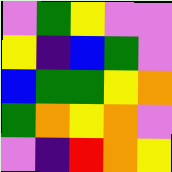[["violet", "green", "yellow", "violet", "violet"], ["yellow", "indigo", "blue", "green", "violet"], ["blue", "green", "green", "yellow", "orange"], ["green", "orange", "yellow", "orange", "violet"], ["violet", "indigo", "red", "orange", "yellow"]]